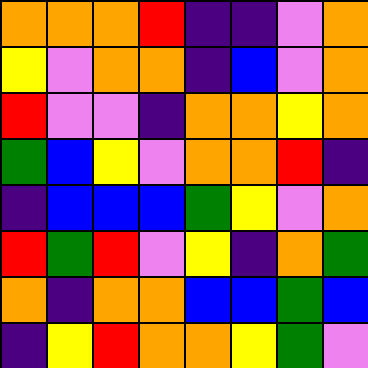[["orange", "orange", "orange", "red", "indigo", "indigo", "violet", "orange"], ["yellow", "violet", "orange", "orange", "indigo", "blue", "violet", "orange"], ["red", "violet", "violet", "indigo", "orange", "orange", "yellow", "orange"], ["green", "blue", "yellow", "violet", "orange", "orange", "red", "indigo"], ["indigo", "blue", "blue", "blue", "green", "yellow", "violet", "orange"], ["red", "green", "red", "violet", "yellow", "indigo", "orange", "green"], ["orange", "indigo", "orange", "orange", "blue", "blue", "green", "blue"], ["indigo", "yellow", "red", "orange", "orange", "yellow", "green", "violet"]]